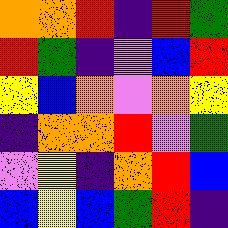[["orange", "orange", "red", "indigo", "red", "green"], ["red", "green", "indigo", "violet", "blue", "red"], ["yellow", "blue", "orange", "violet", "orange", "yellow"], ["indigo", "orange", "orange", "red", "violet", "green"], ["violet", "yellow", "indigo", "orange", "red", "blue"], ["blue", "yellow", "blue", "green", "red", "indigo"]]